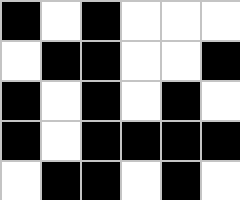[["black", "white", "black", "white", "white", "white"], ["white", "black", "black", "white", "white", "black"], ["black", "white", "black", "white", "black", "white"], ["black", "white", "black", "black", "black", "black"], ["white", "black", "black", "white", "black", "white"]]